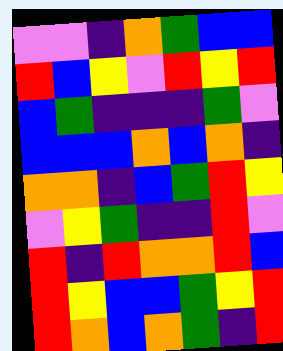[["violet", "violet", "indigo", "orange", "green", "blue", "blue"], ["red", "blue", "yellow", "violet", "red", "yellow", "red"], ["blue", "green", "indigo", "indigo", "indigo", "green", "violet"], ["blue", "blue", "blue", "orange", "blue", "orange", "indigo"], ["orange", "orange", "indigo", "blue", "green", "red", "yellow"], ["violet", "yellow", "green", "indigo", "indigo", "red", "violet"], ["red", "indigo", "red", "orange", "orange", "red", "blue"], ["red", "yellow", "blue", "blue", "green", "yellow", "red"], ["red", "orange", "blue", "orange", "green", "indigo", "red"]]